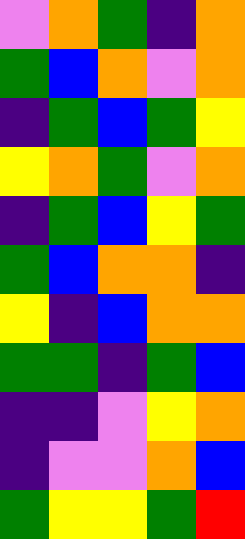[["violet", "orange", "green", "indigo", "orange"], ["green", "blue", "orange", "violet", "orange"], ["indigo", "green", "blue", "green", "yellow"], ["yellow", "orange", "green", "violet", "orange"], ["indigo", "green", "blue", "yellow", "green"], ["green", "blue", "orange", "orange", "indigo"], ["yellow", "indigo", "blue", "orange", "orange"], ["green", "green", "indigo", "green", "blue"], ["indigo", "indigo", "violet", "yellow", "orange"], ["indigo", "violet", "violet", "orange", "blue"], ["green", "yellow", "yellow", "green", "red"]]